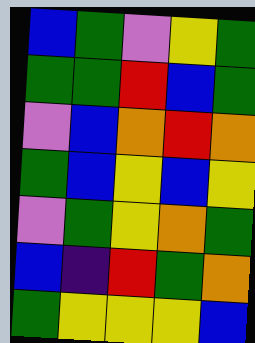[["blue", "green", "violet", "yellow", "green"], ["green", "green", "red", "blue", "green"], ["violet", "blue", "orange", "red", "orange"], ["green", "blue", "yellow", "blue", "yellow"], ["violet", "green", "yellow", "orange", "green"], ["blue", "indigo", "red", "green", "orange"], ["green", "yellow", "yellow", "yellow", "blue"]]